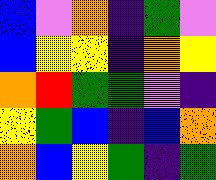[["blue", "violet", "orange", "indigo", "green", "violet"], ["blue", "yellow", "yellow", "indigo", "orange", "yellow"], ["orange", "red", "green", "green", "violet", "indigo"], ["yellow", "green", "blue", "indigo", "blue", "orange"], ["orange", "blue", "yellow", "green", "indigo", "green"]]